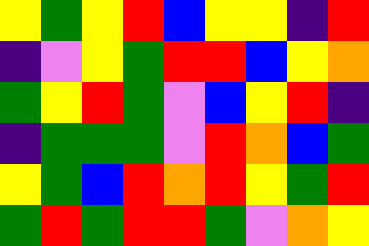[["yellow", "green", "yellow", "red", "blue", "yellow", "yellow", "indigo", "red"], ["indigo", "violet", "yellow", "green", "red", "red", "blue", "yellow", "orange"], ["green", "yellow", "red", "green", "violet", "blue", "yellow", "red", "indigo"], ["indigo", "green", "green", "green", "violet", "red", "orange", "blue", "green"], ["yellow", "green", "blue", "red", "orange", "red", "yellow", "green", "red"], ["green", "red", "green", "red", "red", "green", "violet", "orange", "yellow"]]